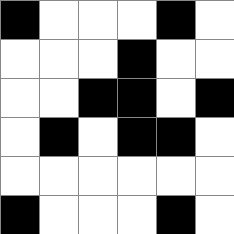[["black", "white", "white", "white", "black", "white"], ["white", "white", "white", "black", "white", "white"], ["white", "white", "black", "black", "white", "black"], ["white", "black", "white", "black", "black", "white"], ["white", "white", "white", "white", "white", "white"], ["black", "white", "white", "white", "black", "white"]]